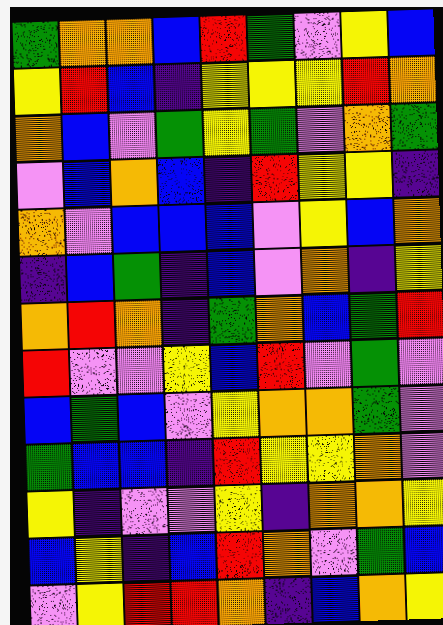[["green", "orange", "orange", "blue", "red", "green", "violet", "yellow", "blue"], ["yellow", "red", "blue", "indigo", "yellow", "yellow", "yellow", "red", "orange"], ["orange", "blue", "violet", "green", "yellow", "green", "violet", "orange", "green"], ["violet", "blue", "orange", "blue", "indigo", "red", "yellow", "yellow", "indigo"], ["orange", "violet", "blue", "blue", "blue", "violet", "yellow", "blue", "orange"], ["indigo", "blue", "green", "indigo", "blue", "violet", "orange", "indigo", "yellow"], ["orange", "red", "orange", "indigo", "green", "orange", "blue", "green", "red"], ["red", "violet", "violet", "yellow", "blue", "red", "violet", "green", "violet"], ["blue", "green", "blue", "violet", "yellow", "orange", "orange", "green", "violet"], ["green", "blue", "blue", "indigo", "red", "yellow", "yellow", "orange", "violet"], ["yellow", "indigo", "violet", "violet", "yellow", "indigo", "orange", "orange", "yellow"], ["blue", "yellow", "indigo", "blue", "red", "orange", "violet", "green", "blue"], ["violet", "yellow", "red", "red", "orange", "indigo", "blue", "orange", "yellow"]]